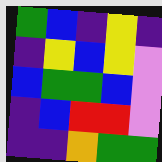[["green", "blue", "indigo", "yellow", "indigo"], ["indigo", "yellow", "blue", "yellow", "violet"], ["blue", "green", "green", "blue", "violet"], ["indigo", "blue", "red", "red", "violet"], ["indigo", "indigo", "orange", "green", "green"]]